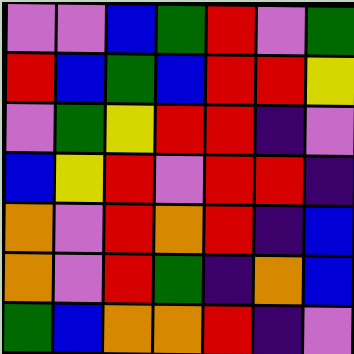[["violet", "violet", "blue", "green", "red", "violet", "green"], ["red", "blue", "green", "blue", "red", "red", "yellow"], ["violet", "green", "yellow", "red", "red", "indigo", "violet"], ["blue", "yellow", "red", "violet", "red", "red", "indigo"], ["orange", "violet", "red", "orange", "red", "indigo", "blue"], ["orange", "violet", "red", "green", "indigo", "orange", "blue"], ["green", "blue", "orange", "orange", "red", "indigo", "violet"]]